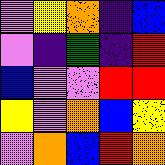[["violet", "yellow", "orange", "indigo", "blue"], ["violet", "indigo", "green", "indigo", "red"], ["blue", "violet", "violet", "red", "red"], ["yellow", "violet", "orange", "blue", "yellow"], ["violet", "orange", "blue", "red", "orange"]]